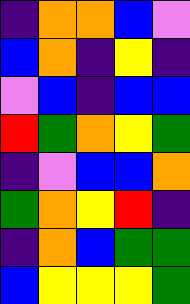[["indigo", "orange", "orange", "blue", "violet"], ["blue", "orange", "indigo", "yellow", "indigo"], ["violet", "blue", "indigo", "blue", "blue"], ["red", "green", "orange", "yellow", "green"], ["indigo", "violet", "blue", "blue", "orange"], ["green", "orange", "yellow", "red", "indigo"], ["indigo", "orange", "blue", "green", "green"], ["blue", "yellow", "yellow", "yellow", "green"]]